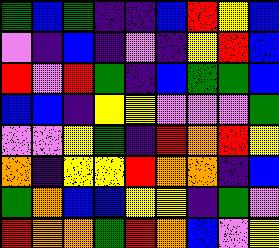[["green", "blue", "green", "indigo", "indigo", "blue", "red", "yellow", "blue"], ["violet", "indigo", "blue", "indigo", "violet", "indigo", "yellow", "red", "blue"], ["red", "violet", "red", "green", "indigo", "blue", "green", "green", "blue"], ["blue", "blue", "indigo", "yellow", "yellow", "violet", "violet", "violet", "green"], ["violet", "violet", "yellow", "green", "indigo", "red", "orange", "red", "yellow"], ["orange", "indigo", "yellow", "yellow", "red", "orange", "orange", "indigo", "blue"], ["green", "orange", "blue", "blue", "yellow", "yellow", "indigo", "green", "violet"], ["red", "orange", "orange", "green", "red", "orange", "blue", "violet", "yellow"]]